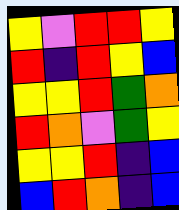[["yellow", "violet", "red", "red", "yellow"], ["red", "indigo", "red", "yellow", "blue"], ["yellow", "yellow", "red", "green", "orange"], ["red", "orange", "violet", "green", "yellow"], ["yellow", "yellow", "red", "indigo", "blue"], ["blue", "red", "orange", "indigo", "blue"]]